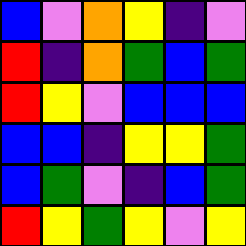[["blue", "violet", "orange", "yellow", "indigo", "violet"], ["red", "indigo", "orange", "green", "blue", "green"], ["red", "yellow", "violet", "blue", "blue", "blue"], ["blue", "blue", "indigo", "yellow", "yellow", "green"], ["blue", "green", "violet", "indigo", "blue", "green"], ["red", "yellow", "green", "yellow", "violet", "yellow"]]